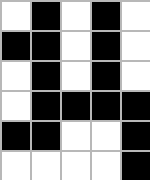[["white", "black", "white", "black", "white"], ["black", "black", "white", "black", "white"], ["white", "black", "white", "black", "white"], ["white", "black", "black", "black", "black"], ["black", "black", "white", "white", "black"], ["white", "white", "white", "white", "black"]]